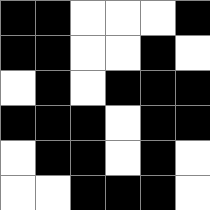[["black", "black", "white", "white", "white", "black"], ["black", "black", "white", "white", "black", "white"], ["white", "black", "white", "black", "black", "black"], ["black", "black", "black", "white", "black", "black"], ["white", "black", "black", "white", "black", "white"], ["white", "white", "black", "black", "black", "white"]]